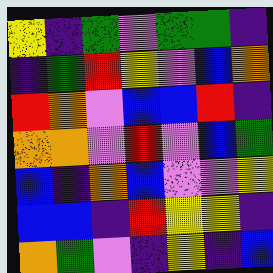[["yellow", "indigo", "green", "violet", "green", "green", "indigo"], ["indigo", "green", "red", "yellow", "violet", "blue", "orange"], ["red", "orange", "violet", "blue", "blue", "red", "indigo"], ["orange", "orange", "violet", "red", "violet", "blue", "green"], ["blue", "indigo", "orange", "blue", "violet", "violet", "yellow"], ["blue", "blue", "indigo", "red", "yellow", "yellow", "indigo"], ["orange", "green", "violet", "indigo", "yellow", "indigo", "blue"]]